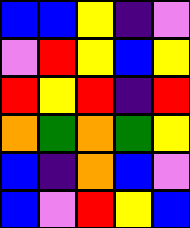[["blue", "blue", "yellow", "indigo", "violet"], ["violet", "red", "yellow", "blue", "yellow"], ["red", "yellow", "red", "indigo", "red"], ["orange", "green", "orange", "green", "yellow"], ["blue", "indigo", "orange", "blue", "violet"], ["blue", "violet", "red", "yellow", "blue"]]